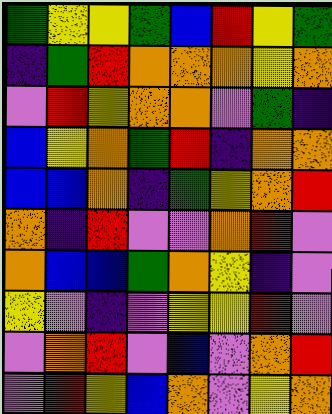[["green", "yellow", "yellow", "green", "blue", "red", "yellow", "green"], ["indigo", "green", "red", "orange", "orange", "orange", "yellow", "orange"], ["violet", "red", "yellow", "orange", "orange", "violet", "green", "indigo"], ["blue", "yellow", "orange", "green", "red", "indigo", "orange", "orange"], ["blue", "blue", "orange", "indigo", "green", "yellow", "orange", "red"], ["orange", "indigo", "red", "violet", "violet", "orange", "red", "violet"], ["orange", "blue", "blue", "green", "orange", "yellow", "indigo", "violet"], ["yellow", "violet", "indigo", "violet", "yellow", "yellow", "red", "violet"], ["violet", "orange", "red", "violet", "blue", "violet", "orange", "red"], ["violet", "red", "yellow", "blue", "orange", "violet", "yellow", "orange"]]